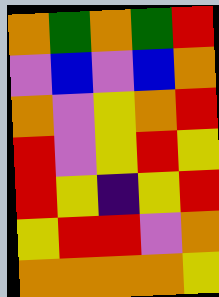[["orange", "green", "orange", "green", "red"], ["violet", "blue", "violet", "blue", "orange"], ["orange", "violet", "yellow", "orange", "red"], ["red", "violet", "yellow", "red", "yellow"], ["red", "yellow", "indigo", "yellow", "red"], ["yellow", "red", "red", "violet", "orange"], ["orange", "orange", "orange", "orange", "yellow"]]